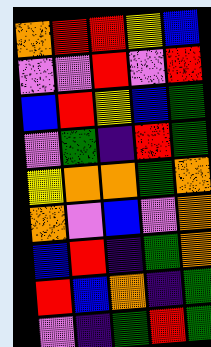[["orange", "red", "red", "yellow", "blue"], ["violet", "violet", "red", "violet", "red"], ["blue", "red", "yellow", "blue", "green"], ["violet", "green", "indigo", "red", "green"], ["yellow", "orange", "orange", "green", "orange"], ["orange", "violet", "blue", "violet", "orange"], ["blue", "red", "indigo", "green", "orange"], ["red", "blue", "orange", "indigo", "green"], ["violet", "indigo", "green", "red", "green"]]